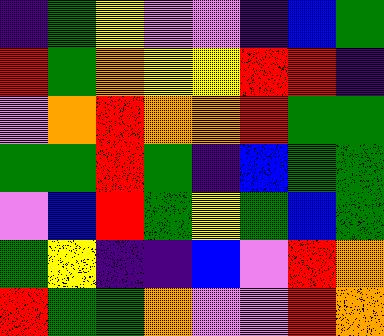[["indigo", "green", "yellow", "violet", "violet", "indigo", "blue", "green"], ["red", "green", "orange", "yellow", "yellow", "red", "red", "indigo"], ["violet", "orange", "red", "orange", "orange", "red", "green", "green"], ["green", "green", "red", "green", "indigo", "blue", "green", "green"], ["violet", "blue", "red", "green", "yellow", "green", "blue", "green"], ["green", "yellow", "indigo", "indigo", "blue", "violet", "red", "orange"], ["red", "green", "green", "orange", "violet", "violet", "red", "orange"]]